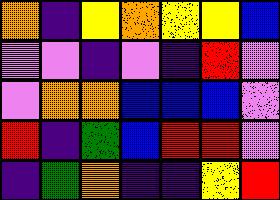[["orange", "indigo", "yellow", "orange", "yellow", "yellow", "blue"], ["violet", "violet", "indigo", "violet", "indigo", "red", "violet"], ["violet", "orange", "orange", "blue", "blue", "blue", "violet"], ["red", "indigo", "green", "blue", "red", "red", "violet"], ["indigo", "green", "orange", "indigo", "indigo", "yellow", "red"]]